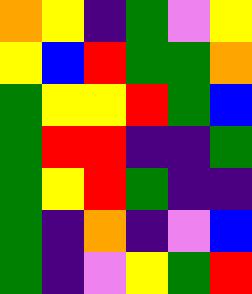[["orange", "yellow", "indigo", "green", "violet", "yellow"], ["yellow", "blue", "red", "green", "green", "orange"], ["green", "yellow", "yellow", "red", "green", "blue"], ["green", "red", "red", "indigo", "indigo", "green"], ["green", "yellow", "red", "green", "indigo", "indigo"], ["green", "indigo", "orange", "indigo", "violet", "blue"], ["green", "indigo", "violet", "yellow", "green", "red"]]